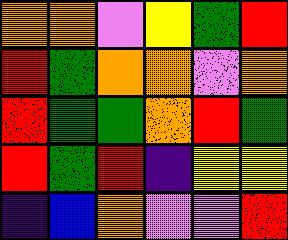[["orange", "orange", "violet", "yellow", "green", "red"], ["red", "green", "orange", "orange", "violet", "orange"], ["red", "green", "green", "orange", "red", "green"], ["red", "green", "red", "indigo", "yellow", "yellow"], ["indigo", "blue", "orange", "violet", "violet", "red"]]